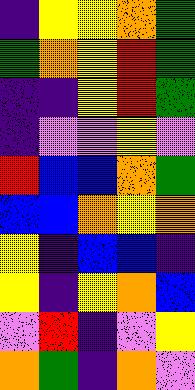[["indigo", "yellow", "yellow", "orange", "green"], ["green", "orange", "yellow", "red", "green"], ["indigo", "indigo", "yellow", "red", "green"], ["indigo", "violet", "violet", "yellow", "violet"], ["red", "blue", "blue", "orange", "green"], ["blue", "blue", "orange", "yellow", "orange"], ["yellow", "indigo", "blue", "blue", "indigo"], ["yellow", "indigo", "yellow", "orange", "blue"], ["violet", "red", "indigo", "violet", "yellow"], ["orange", "green", "indigo", "orange", "violet"]]